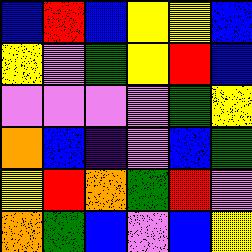[["blue", "red", "blue", "yellow", "yellow", "blue"], ["yellow", "violet", "green", "yellow", "red", "blue"], ["violet", "violet", "violet", "violet", "green", "yellow"], ["orange", "blue", "indigo", "violet", "blue", "green"], ["yellow", "red", "orange", "green", "red", "violet"], ["orange", "green", "blue", "violet", "blue", "yellow"]]